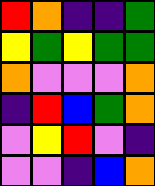[["red", "orange", "indigo", "indigo", "green"], ["yellow", "green", "yellow", "green", "green"], ["orange", "violet", "violet", "violet", "orange"], ["indigo", "red", "blue", "green", "orange"], ["violet", "yellow", "red", "violet", "indigo"], ["violet", "violet", "indigo", "blue", "orange"]]